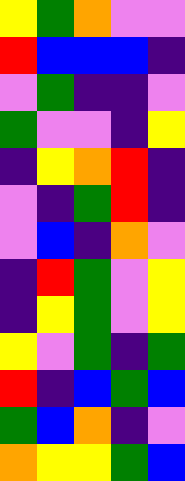[["yellow", "green", "orange", "violet", "violet"], ["red", "blue", "blue", "blue", "indigo"], ["violet", "green", "indigo", "indigo", "violet"], ["green", "violet", "violet", "indigo", "yellow"], ["indigo", "yellow", "orange", "red", "indigo"], ["violet", "indigo", "green", "red", "indigo"], ["violet", "blue", "indigo", "orange", "violet"], ["indigo", "red", "green", "violet", "yellow"], ["indigo", "yellow", "green", "violet", "yellow"], ["yellow", "violet", "green", "indigo", "green"], ["red", "indigo", "blue", "green", "blue"], ["green", "blue", "orange", "indigo", "violet"], ["orange", "yellow", "yellow", "green", "blue"]]